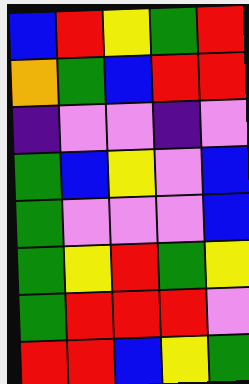[["blue", "red", "yellow", "green", "red"], ["orange", "green", "blue", "red", "red"], ["indigo", "violet", "violet", "indigo", "violet"], ["green", "blue", "yellow", "violet", "blue"], ["green", "violet", "violet", "violet", "blue"], ["green", "yellow", "red", "green", "yellow"], ["green", "red", "red", "red", "violet"], ["red", "red", "blue", "yellow", "green"]]